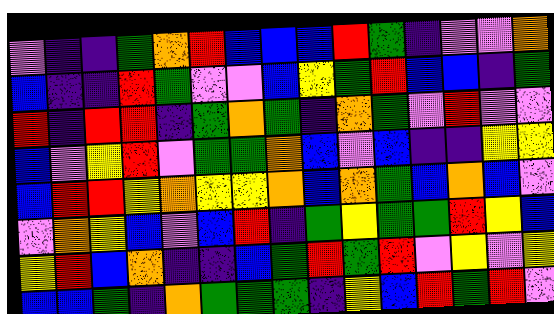[["violet", "indigo", "indigo", "green", "orange", "red", "blue", "blue", "blue", "red", "green", "indigo", "violet", "violet", "orange"], ["blue", "indigo", "indigo", "red", "green", "violet", "violet", "blue", "yellow", "green", "red", "blue", "blue", "indigo", "green"], ["red", "indigo", "red", "red", "indigo", "green", "orange", "green", "indigo", "orange", "green", "violet", "red", "violet", "violet"], ["blue", "violet", "yellow", "red", "violet", "green", "green", "orange", "blue", "violet", "blue", "indigo", "indigo", "yellow", "yellow"], ["blue", "red", "red", "yellow", "orange", "yellow", "yellow", "orange", "blue", "orange", "green", "blue", "orange", "blue", "violet"], ["violet", "orange", "yellow", "blue", "violet", "blue", "red", "indigo", "green", "yellow", "green", "green", "red", "yellow", "blue"], ["yellow", "red", "blue", "orange", "indigo", "indigo", "blue", "green", "red", "green", "red", "violet", "yellow", "violet", "yellow"], ["blue", "blue", "green", "indigo", "orange", "green", "green", "green", "indigo", "yellow", "blue", "red", "green", "red", "violet"]]